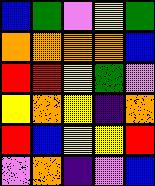[["blue", "green", "violet", "yellow", "green"], ["orange", "orange", "orange", "orange", "blue"], ["red", "red", "yellow", "green", "violet"], ["yellow", "orange", "yellow", "indigo", "orange"], ["red", "blue", "yellow", "yellow", "red"], ["violet", "orange", "indigo", "violet", "blue"]]